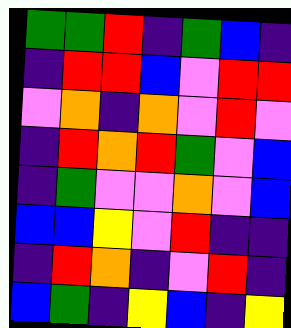[["green", "green", "red", "indigo", "green", "blue", "indigo"], ["indigo", "red", "red", "blue", "violet", "red", "red"], ["violet", "orange", "indigo", "orange", "violet", "red", "violet"], ["indigo", "red", "orange", "red", "green", "violet", "blue"], ["indigo", "green", "violet", "violet", "orange", "violet", "blue"], ["blue", "blue", "yellow", "violet", "red", "indigo", "indigo"], ["indigo", "red", "orange", "indigo", "violet", "red", "indigo"], ["blue", "green", "indigo", "yellow", "blue", "indigo", "yellow"]]